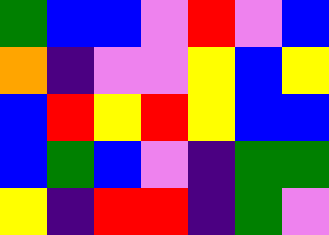[["green", "blue", "blue", "violet", "red", "violet", "blue"], ["orange", "indigo", "violet", "violet", "yellow", "blue", "yellow"], ["blue", "red", "yellow", "red", "yellow", "blue", "blue"], ["blue", "green", "blue", "violet", "indigo", "green", "green"], ["yellow", "indigo", "red", "red", "indigo", "green", "violet"]]